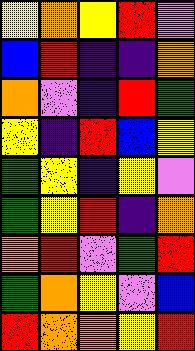[["yellow", "orange", "yellow", "red", "violet"], ["blue", "red", "indigo", "indigo", "orange"], ["orange", "violet", "indigo", "red", "green"], ["yellow", "indigo", "red", "blue", "yellow"], ["green", "yellow", "indigo", "yellow", "violet"], ["green", "yellow", "red", "indigo", "orange"], ["orange", "red", "violet", "green", "red"], ["green", "orange", "yellow", "violet", "blue"], ["red", "orange", "orange", "yellow", "red"]]